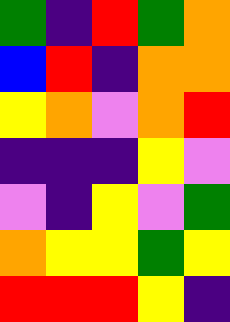[["green", "indigo", "red", "green", "orange"], ["blue", "red", "indigo", "orange", "orange"], ["yellow", "orange", "violet", "orange", "red"], ["indigo", "indigo", "indigo", "yellow", "violet"], ["violet", "indigo", "yellow", "violet", "green"], ["orange", "yellow", "yellow", "green", "yellow"], ["red", "red", "red", "yellow", "indigo"]]